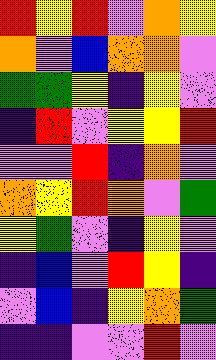[["red", "yellow", "red", "violet", "orange", "yellow"], ["orange", "violet", "blue", "orange", "orange", "violet"], ["green", "green", "yellow", "indigo", "yellow", "violet"], ["indigo", "red", "violet", "yellow", "yellow", "red"], ["violet", "violet", "red", "indigo", "orange", "violet"], ["orange", "yellow", "red", "orange", "violet", "green"], ["yellow", "green", "violet", "indigo", "yellow", "violet"], ["indigo", "blue", "violet", "red", "yellow", "indigo"], ["violet", "blue", "indigo", "yellow", "orange", "green"], ["indigo", "indigo", "violet", "violet", "red", "violet"]]